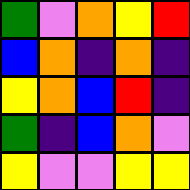[["green", "violet", "orange", "yellow", "red"], ["blue", "orange", "indigo", "orange", "indigo"], ["yellow", "orange", "blue", "red", "indigo"], ["green", "indigo", "blue", "orange", "violet"], ["yellow", "violet", "violet", "yellow", "yellow"]]